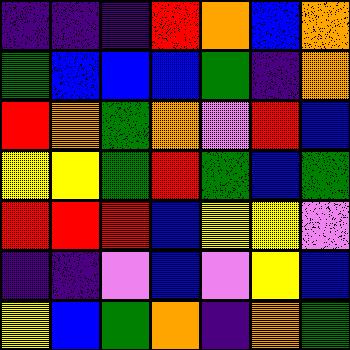[["indigo", "indigo", "indigo", "red", "orange", "blue", "orange"], ["green", "blue", "blue", "blue", "green", "indigo", "orange"], ["red", "orange", "green", "orange", "violet", "red", "blue"], ["yellow", "yellow", "green", "red", "green", "blue", "green"], ["red", "red", "red", "blue", "yellow", "yellow", "violet"], ["indigo", "indigo", "violet", "blue", "violet", "yellow", "blue"], ["yellow", "blue", "green", "orange", "indigo", "orange", "green"]]